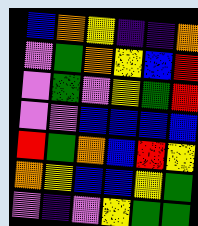[["blue", "orange", "yellow", "indigo", "indigo", "orange"], ["violet", "green", "orange", "yellow", "blue", "red"], ["violet", "green", "violet", "yellow", "green", "red"], ["violet", "violet", "blue", "blue", "blue", "blue"], ["red", "green", "orange", "blue", "red", "yellow"], ["orange", "yellow", "blue", "blue", "yellow", "green"], ["violet", "indigo", "violet", "yellow", "green", "green"]]